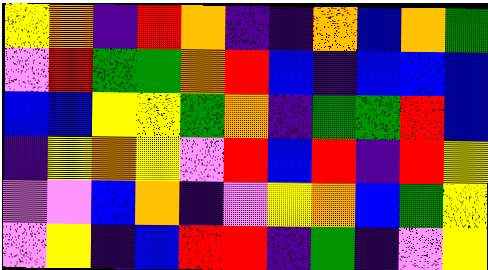[["yellow", "orange", "indigo", "red", "orange", "indigo", "indigo", "orange", "blue", "orange", "green"], ["violet", "red", "green", "green", "orange", "red", "blue", "indigo", "blue", "blue", "blue"], ["blue", "blue", "yellow", "yellow", "green", "orange", "indigo", "green", "green", "red", "blue"], ["indigo", "yellow", "orange", "yellow", "violet", "red", "blue", "red", "indigo", "red", "yellow"], ["violet", "violet", "blue", "orange", "indigo", "violet", "yellow", "orange", "blue", "green", "yellow"], ["violet", "yellow", "indigo", "blue", "red", "red", "indigo", "green", "indigo", "violet", "yellow"]]